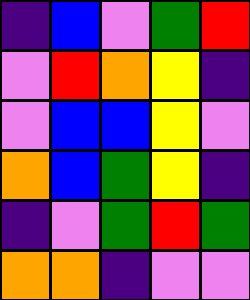[["indigo", "blue", "violet", "green", "red"], ["violet", "red", "orange", "yellow", "indigo"], ["violet", "blue", "blue", "yellow", "violet"], ["orange", "blue", "green", "yellow", "indigo"], ["indigo", "violet", "green", "red", "green"], ["orange", "orange", "indigo", "violet", "violet"]]